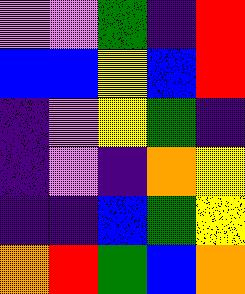[["violet", "violet", "green", "indigo", "red"], ["blue", "blue", "yellow", "blue", "red"], ["indigo", "violet", "yellow", "green", "indigo"], ["indigo", "violet", "indigo", "orange", "yellow"], ["indigo", "indigo", "blue", "green", "yellow"], ["orange", "red", "green", "blue", "orange"]]